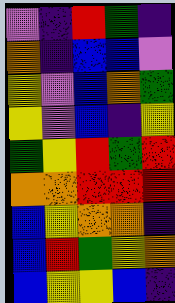[["violet", "indigo", "red", "green", "indigo"], ["orange", "indigo", "blue", "blue", "violet"], ["yellow", "violet", "blue", "orange", "green"], ["yellow", "violet", "blue", "indigo", "yellow"], ["green", "yellow", "red", "green", "red"], ["orange", "orange", "red", "red", "red"], ["blue", "yellow", "orange", "orange", "indigo"], ["blue", "red", "green", "yellow", "orange"], ["blue", "yellow", "yellow", "blue", "indigo"]]